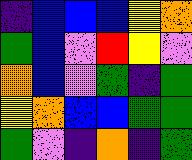[["indigo", "blue", "blue", "blue", "yellow", "orange"], ["green", "blue", "violet", "red", "yellow", "violet"], ["orange", "blue", "violet", "green", "indigo", "green"], ["yellow", "orange", "blue", "blue", "green", "green"], ["green", "violet", "indigo", "orange", "indigo", "green"]]